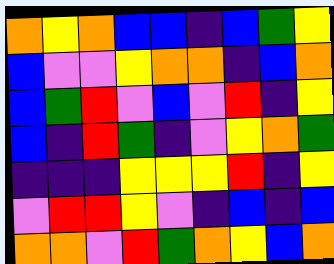[["orange", "yellow", "orange", "blue", "blue", "indigo", "blue", "green", "yellow"], ["blue", "violet", "violet", "yellow", "orange", "orange", "indigo", "blue", "orange"], ["blue", "green", "red", "violet", "blue", "violet", "red", "indigo", "yellow"], ["blue", "indigo", "red", "green", "indigo", "violet", "yellow", "orange", "green"], ["indigo", "indigo", "indigo", "yellow", "yellow", "yellow", "red", "indigo", "yellow"], ["violet", "red", "red", "yellow", "violet", "indigo", "blue", "indigo", "blue"], ["orange", "orange", "violet", "red", "green", "orange", "yellow", "blue", "orange"]]